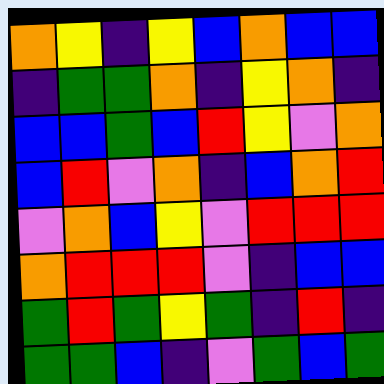[["orange", "yellow", "indigo", "yellow", "blue", "orange", "blue", "blue"], ["indigo", "green", "green", "orange", "indigo", "yellow", "orange", "indigo"], ["blue", "blue", "green", "blue", "red", "yellow", "violet", "orange"], ["blue", "red", "violet", "orange", "indigo", "blue", "orange", "red"], ["violet", "orange", "blue", "yellow", "violet", "red", "red", "red"], ["orange", "red", "red", "red", "violet", "indigo", "blue", "blue"], ["green", "red", "green", "yellow", "green", "indigo", "red", "indigo"], ["green", "green", "blue", "indigo", "violet", "green", "blue", "green"]]